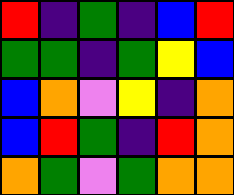[["red", "indigo", "green", "indigo", "blue", "red"], ["green", "green", "indigo", "green", "yellow", "blue"], ["blue", "orange", "violet", "yellow", "indigo", "orange"], ["blue", "red", "green", "indigo", "red", "orange"], ["orange", "green", "violet", "green", "orange", "orange"]]